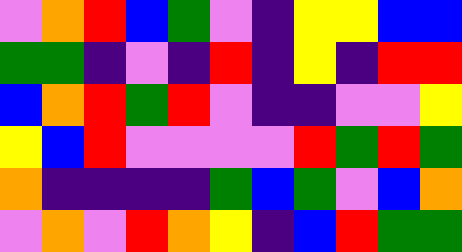[["violet", "orange", "red", "blue", "green", "violet", "indigo", "yellow", "yellow", "blue", "blue"], ["green", "green", "indigo", "violet", "indigo", "red", "indigo", "yellow", "indigo", "red", "red"], ["blue", "orange", "red", "green", "red", "violet", "indigo", "indigo", "violet", "violet", "yellow"], ["yellow", "blue", "red", "violet", "violet", "violet", "violet", "red", "green", "red", "green"], ["orange", "indigo", "indigo", "indigo", "indigo", "green", "blue", "green", "violet", "blue", "orange"], ["violet", "orange", "violet", "red", "orange", "yellow", "indigo", "blue", "red", "green", "green"]]